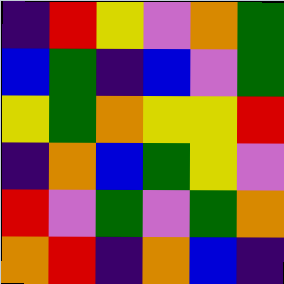[["indigo", "red", "yellow", "violet", "orange", "green"], ["blue", "green", "indigo", "blue", "violet", "green"], ["yellow", "green", "orange", "yellow", "yellow", "red"], ["indigo", "orange", "blue", "green", "yellow", "violet"], ["red", "violet", "green", "violet", "green", "orange"], ["orange", "red", "indigo", "orange", "blue", "indigo"]]